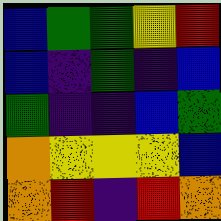[["blue", "green", "green", "yellow", "red"], ["blue", "indigo", "green", "indigo", "blue"], ["green", "indigo", "indigo", "blue", "green"], ["orange", "yellow", "yellow", "yellow", "blue"], ["orange", "red", "indigo", "red", "orange"]]